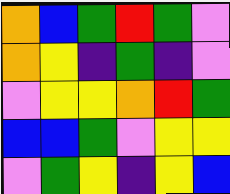[["orange", "blue", "green", "red", "green", "violet"], ["orange", "yellow", "indigo", "green", "indigo", "violet"], ["violet", "yellow", "yellow", "orange", "red", "green"], ["blue", "blue", "green", "violet", "yellow", "yellow"], ["violet", "green", "yellow", "indigo", "yellow", "blue"]]